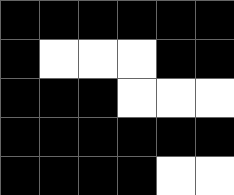[["black", "black", "black", "black", "black", "black"], ["black", "white", "white", "white", "black", "black"], ["black", "black", "black", "white", "white", "white"], ["black", "black", "black", "black", "black", "black"], ["black", "black", "black", "black", "white", "white"]]